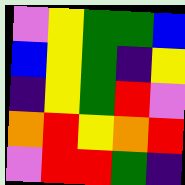[["violet", "yellow", "green", "green", "blue"], ["blue", "yellow", "green", "indigo", "yellow"], ["indigo", "yellow", "green", "red", "violet"], ["orange", "red", "yellow", "orange", "red"], ["violet", "red", "red", "green", "indigo"]]